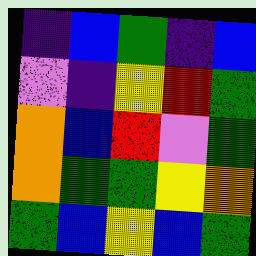[["indigo", "blue", "green", "indigo", "blue"], ["violet", "indigo", "yellow", "red", "green"], ["orange", "blue", "red", "violet", "green"], ["orange", "green", "green", "yellow", "orange"], ["green", "blue", "yellow", "blue", "green"]]